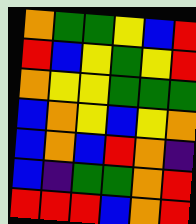[["orange", "green", "green", "yellow", "blue", "red"], ["red", "blue", "yellow", "green", "yellow", "red"], ["orange", "yellow", "yellow", "green", "green", "green"], ["blue", "orange", "yellow", "blue", "yellow", "orange"], ["blue", "orange", "blue", "red", "orange", "indigo"], ["blue", "indigo", "green", "green", "orange", "red"], ["red", "red", "red", "blue", "orange", "red"]]